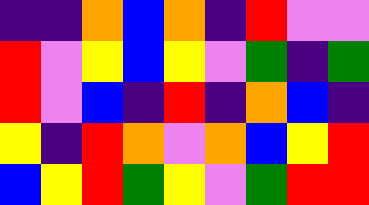[["indigo", "indigo", "orange", "blue", "orange", "indigo", "red", "violet", "violet"], ["red", "violet", "yellow", "blue", "yellow", "violet", "green", "indigo", "green"], ["red", "violet", "blue", "indigo", "red", "indigo", "orange", "blue", "indigo"], ["yellow", "indigo", "red", "orange", "violet", "orange", "blue", "yellow", "red"], ["blue", "yellow", "red", "green", "yellow", "violet", "green", "red", "red"]]